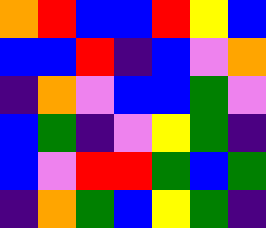[["orange", "red", "blue", "blue", "red", "yellow", "blue"], ["blue", "blue", "red", "indigo", "blue", "violet", "orange"], ["indigo", "orange", "violet", "blue", "blue", "green", "violet"], ["blue", "green", "indigo", "violet", "yellow", "green", "indigo"], ["blue", "violet", "red", "red", "green", "blue", "green"], ["indigo", "orange", "green", "blue", "yellow", "green", "indigo"]]